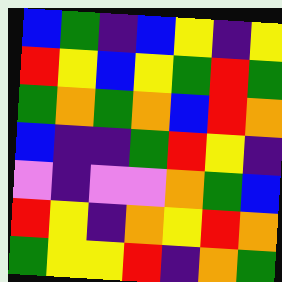[["blue", "green", "indigo", "blue", "yellow", "indigo", "yellow"], ["red", "yellow", "blue", "yellow", "green", "red", "green"], ["green", "orange", "green", "orange", "blue", "red", "orange"], ["blue", "indigo", "indigo", "green", "red", "yellow", "indigo"], ["violet", "indigo", "violet", "violet", "orange", "green", "blue"], ["red", "yellow", "indigo", "orange", "yellow", "red", "orange"], ["green", "yellow", "yellow", "red", "indigo", "orange", "green"]]